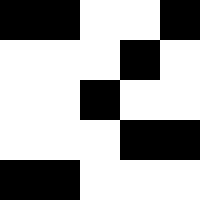[["black", "black", "white", "white", "black"], ["white", "white", "white", "black", "white"], ["white", "white", "black", "white", "white"], ["white", "white", "white", "black", "black"], ["black", "black", "white", "white", "white"]]